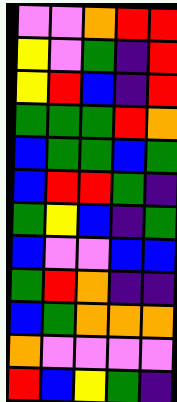[["violet", "violet", "orange", "red", "red"], ["yellow", "violet", "green", "indigo", "red"], ["yellow", "red", "blue", "indigo", "red"], ["green", "green", "green", "red", "orange"], ["blue", "green", "green", "blue", "green"], ["blue", "red", "red", "green", "indigo"], ["green", "yellow", "blue", "indigo", "green"], ["blue", "violet", "violet", "blue", "blue"], ["green", "red", "orange", "indigo", "indigo"], ["blue", "green", "orange", "orange", "orange"], ["orange", "violet", "violet", "violet", "violet"], ["red", "blue", "yellow", "green", "indigo"]]